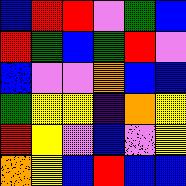[["blue", "red", "red", "violet", "green", "blue"], ["red", "green", "blue", "green", "red", "violet"], ["blue", "violet", "violet", "orange", "blue", "blue"], ["green", "yellow", "yellow", "indigo", "orange", "yellow"], ["red", "yellow", "violet", "blue", "violet", "yellow"], ["orange", "yellow", "blue", "red", "blue", "blue"]]